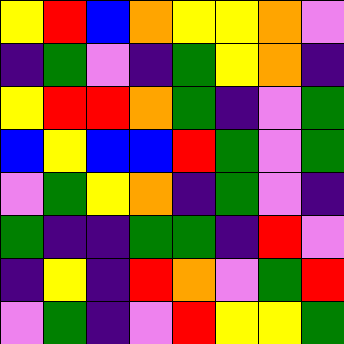[["yellow", "red", "blue", "orange", "yellow", "yellow", "orange", "violet"], ["indigo", "green", "violet", "indigo", "green", "yellow", "orange", "indigo"], ["yellow", "red", "red", "orange", "green", "indigo", "violet", "green"], ["blue", "yellow", "blue", "blue", "red", "green", "violet", "green"], ["violet", "green", "yellow", "orange", "indigo", "green", "violet", "indigo"], ["green", "indigo", "indigo", "green", "green", "indigo", "red", "violet"], ["indigo", "yellow", "indigo", "red", "orange", "violet", "green", "red"], ["violet", "green", "indigo", "violet", "red", "yellow", "yellow", "green"]]